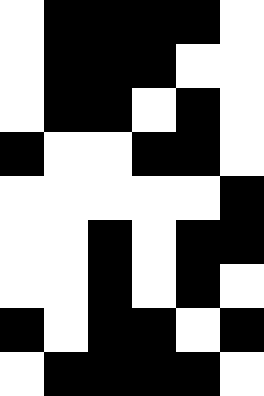[["white", "black", "black", "black", "black", "white"], ["white", "black", "black", "black", "white", "white"], ["white", "black", "black", "white", "black", "white"], ["black", "white", "white", "black", "black", "white"], ["white", "white", "white", "white", "white", "black"], ["white", "white", "black", "white", "black", "black"], ["white", "white", "black", "white", "black", "white"], ["black", "white", "black", "black", "white", "black"], ["white", "black", "black", "black", "black", "white"]]